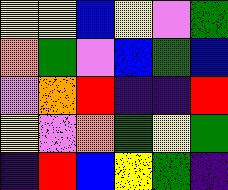[["yellow", "yellow", "blue", "yellow", "violet", "green"], ["orange", "green", "violet", "blue", "green", "blue"], ["violet", "orange", "red", "indigo", "indigo", "red"], ["yellow", "violet", "orange", "green", "yellow", "green"], ["indigo", "red", "blue", "yellow", "green", "indigo"]]